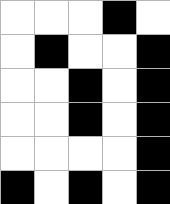[["white", "white", "white", "black", "white"], ["white", "black", "white", "white", "black"], ["white", "white", "black", "white", "black"], ["white", "white", "black", "white", "black"], ["white", "white", "white", "white", "black"], ["black", "white", "black", "white", "black"]]